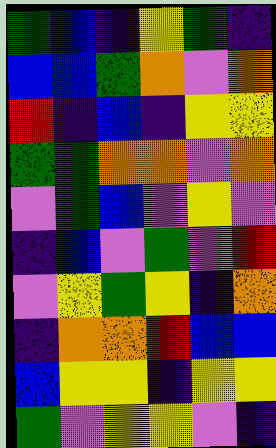[["green", "blue", "indigo", "yellow", "green", "indigo"], ["blue", "blue", "green", "orange", "violet", "orange"], ["red", "indigo", "blue", "indigo", "yellow", "yellow"], ["green", "green", "orange", "orange", "violet", "orange"], ["violet", "green", "blue", "violet", "yellow", "violet"], ["indigo", "blue", "violet", "green", "violet", "red"], ["violet", "yellow", "green", "yellow", "indigo", "orange"], ["indigo", "orange", "orange", "red", "blue", "blue"], ["blue", "yellow", "yellow", "indigo", "yellow", "yellow"], ["green", "violet", "yellow", "yellow", "violet", "indigo"]]